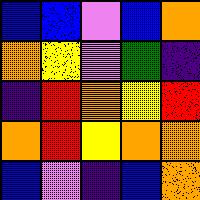[["blue", "blue", "violet", "blue", "orange"], ["orange", "yellow", "violet", "green", "indigo"], ["indigo", "red", "orange", "yellow", "red"], ["orange", "red", "yellow", "orange", "orange"], ["blue", "violet", "indigo", "blue", "orange"]]